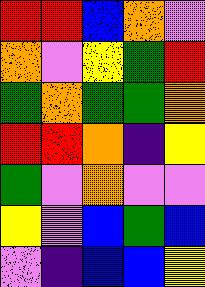[["red", "red", "blue", "orange", "violet"], ["orange", "violet", "yellow", "green", "red"], ["green", "orange", "green", "green", "orange"], ["red", "red", "orange", "indigo", "yellow"], ["green", "violet", "orange", "violet", "violet"], ["yellow", "violet", "blue", "green", "blue"], ["violet", "indigo", "blue", "blue", "yellow"]]